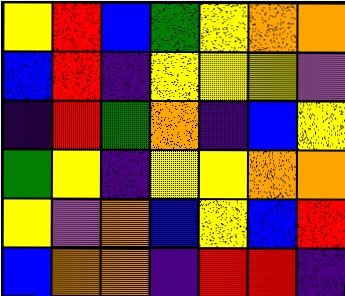[["yellow", "red", "blue", "green", "yellow", "orange", "orange"], ["blue", "red", "indigo", "yellow", "yellow", "yellow", "violet"], ["indigo", "red", "green", "orange", "indigo", "blue", "yellow"], ["green", "yellow", "indigo", "yellow", "yellow", "orange", "orange"], ["yellow", "violet", "orange", "blue", "yellow", "blue", "red"], ["blue", "orange", "orange", "indigo", "red", "red", "indigo"]]